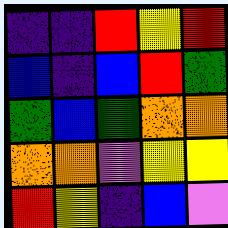[["indigo", "indigo", "red", "yellow", "red"], ["blue", "indigo", "blue", "red", "green"], ["green", "blue", "green", "orange", "orange"], ["orange", "orange", "violet", "yellow", "yellow"], ["red", "yellow", "indigo", "blue", "violet"]]